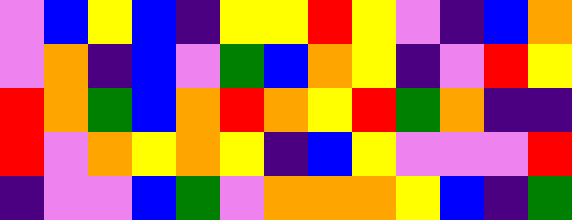[["violet", "blue", "yellow", "blue", "indigo", "yellow", "yellow", "red", "yellow", "violet", "indigo", "blue", "orange"], ["violet", "orange", "indigo", "blue", "violet", "green", "blue", "orange", "yellow", "indigo", "violet", "red", "yellow"], ["red", "orange", "green", "blue", "orange", "red", "orange", "yellow", "red", "green", "orange", "indigo", "indigo"], ["red", "violet", "orange", "yellow", "orange", "yellow", "indigo", "blue", "yellow", "violet", "violet", "violet", "red"], ["indigo", "violet", "violet", "blue", "green", "violet", "orange", "orange", "orange", "yellow", "blue", "indigo", "green"]]